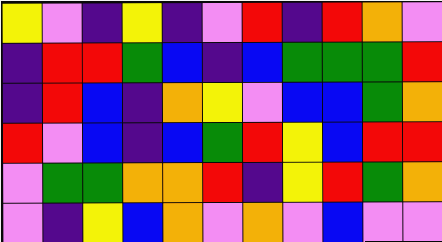[["yellow", "violet", "indigo", "yellow", "indigo", "violet", "red", "indigo", "red", "orange", "violet"], ["indigo", "red", "red", "green", "blue", "indigo", "blue", "green", "green", "green", "red"], ["indigo", "red", "blue", "indigo", "orange", "yellow", "violet", "blue", "blue", "green", "orange"], ["red", "violet", "blue", "indigo", "blue", "green", "red", "yellow", "blue", "red", "red"], ["violet", "green", "green", "orange", "orange", "red", "indigo", "yellow", "red", "green", "orange"], ["violet", "indigo", "yellow", "blue", "orange", "violet", "orange", "violet", "blue", "violet", "violet"]]